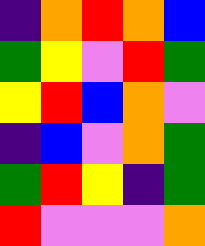[["indigo", "orange", "red", "orange", "blue"], ["green", "yellow", "violet", "red", "green"], ["yellow", "red", "blue", "orange", "violet"], ["indigo", "blue", "violet", "orange", "green"], ["green", "red", "yellow", "indigo", "green"], ["red", "violet", "violet", "violet", "orange"]]